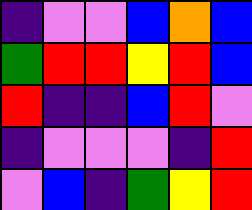[["indigo", "violet", "violet", "blue", "orange", "blue"], ["green", "red", "red", "yellow", "red", "blue"], ["red", "indigo", "indigo", "blue", "red", "violet"], ["indigo", "violet", "violet", "violet", "indigo", "red"], ["violet", "blue", "indigo", "green", "yellow", "red"]]